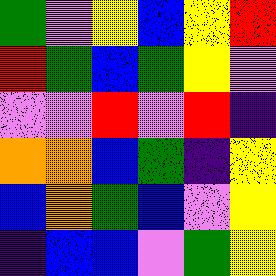[["green", "violet", "yellow", "blue", "yellow", "red"], ["red", "green", "blue", "green", "yellow", "violet"], ["violet", "violet", "red", "violet", "red", "indigo"], ["orange", "orange", "blue", "green", "indigo", "yellow"], ["blue", "orange", "green", "blue", "violet", "yellow"], ["indigo", "blue", "blue", "violet", "green", "yellow"]]